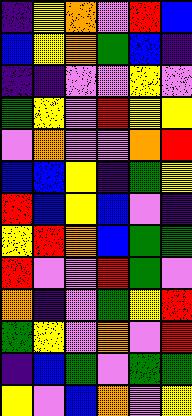[["indigo", "yellow", "orange", "violet", "red", "blue"], ["blue", "yellow", "orange", "green", "blue", "indigo"], ["indigo", "indigo", "violet", "violet", "yellow", "violet"], ["green", "yellow", "violet", "red", "yellow", "yellow"], ["violet", "orange", "violet", "violet", "orange", "red"], ["blue", "blue", "yellow", "indigo", "green", "yellow"], ["red", "blue", "yellow", "blue", "violet", "indigo"], ["yellow", "red", "orange", "blue", "green", "green"], ["red", "violet", "violet", "red", "green", "violet"], ["orange", "indigo", "violet", "green", "yellow", "red"], ["green", "yellow", "violet", "orange", "violet", "red"], ["indigo", "blue", "green", "violet", "green", "green"], ["yellow", "violet", "blue", "orange", "violet", "yellow"]]